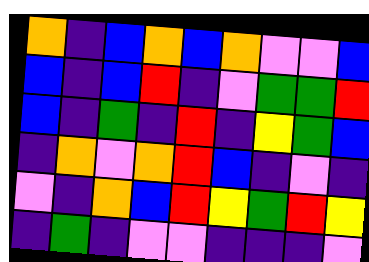[["orange", "indigo", "blue", "orange", "blue", "orange", "violet", "violet", "blue"], ["blue", "indigo", "blue", "red", "indigo", "violet", "green", "green", "red"], ["blue", "indigo", "green", "indigo", "red", "indigo", "yellow", "green", "blue"], ["indigo", "orange", "violet", "orange", "red", "blue", "indigo", "violet", "indigo"], ["violet", "indigo", "orange", "blue", "red", "yellow", "green", "red", "yellow"], ["indigo", "green", "indigo", "violet", "violet", "indigo", "indigo", "indigo", "violet"]]